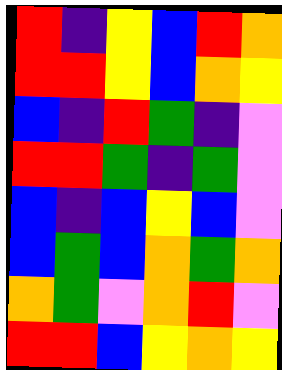[["red", "indigo", "yellow", "blue", "red", "orange"], ["red", "red", "yellow", "blue", "orange", "yellow"], ["blue", "indigo", "red", "green", "indigo", "violet"], ["red", "red", "green", "indigo", "green", "violet"], ["blue", "indigo", "blue", "yellow", "blue", "violet"], ["blue", "green", "blue", "orange", "green", "orange"], ["orange", "green", "violet", "orange", "red", "violet"], ["red", "red", "blue", "yellow", "orange", "yellow"]]